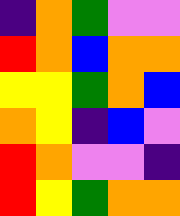[["indigo", "orange", "green", "violet", "violet"], ["red", "orange", "blue", "orange", "orange"], ["yellow", "yellow", "green", "orange", "blue"], ["orange", "yellow", "indigo", "blue", "violet"], ["red", "orange", "violet", "violet", "indigo"], ["red", "yellow", "green", "orange", "orange"]]